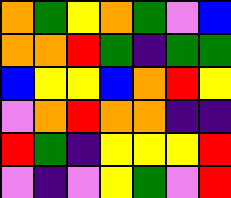[["orange", "green", "yellow", "orange", "green", "violet", "blue"], ["orange", "orange", "red", "green", "indigo", "green", "green"], ["blue", "yellow", "yellow", "blue", "orange", "red", "yellow"], ["violet", "orange", "red", "orange", "orange", "indigo", "indigo"], ["red", "green", "indigo", "yellow", "yellow", "yellow", "red"], ["violet", "indigo", "violet", "yellow", "green", "violet", "red"]]